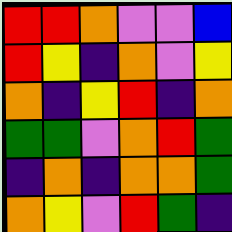[["red", "red", "orange", "violet", "violet", "blue"], ["red", "yellow", "indigo", "orange", "violet", "yellow"], ["orange", "indigo", "yellow", "red", "indigo", "orange"], ["green", "green", "violet", "orange", "red", "green"], ["indigo", "orange", "indigo", "orange", "orange", "green"], ["orange", "yellow", "violet", "red", "green", "indigo"]]